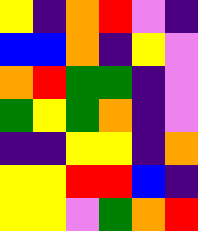[["yellow", "indigo", "orange", "red", "violet", "indigo"], ["blue", "blue", "orange", "indigo", "yellow", "violet"], ["orange", "red", "green", "green", "indigo", "violet"], ["green", "yellow", "green", "orange", "indigo", "violet"], ["indigo", "indigo", "yellow", "yellow", "indigo", "orange"], ["yellow", "yellow", "red", "red", "blue", "indigo"], ["yellow", "yellow", "violet", "green", "orange", "red"]]